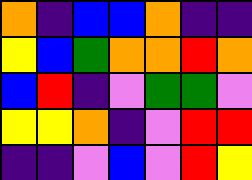[["orange", "indigo", "blue", "blue", "orange", "indigo", "indigo"], ["yellow", "blue", "green", "orange", "orange", "red", "orange"], ["blue", "red", "indigo", "violet", "green", "green", "violet"], ["yellow", "yellow", "orange", "indigo", "violet", "red", "red"], ["indigo", "indigo", "violet", "blue", "violet", "red", "yellow"]]